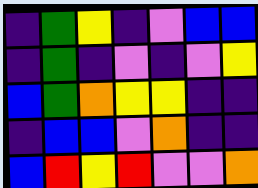[["indigo", "green", "yellow", "indigo", "violet", "blue", "blue"], ["indigo", "green", "indigo", "violet", "indigo", "violet", "yellow"], ["blue", "green", "orange", "yellow", "yellow", "indigo", "indigo"], ["indigo", "blue", "blue", "violet", "orange", "indigo", "indigo"], ["blue", "red", "yellow", "red", "violet", "violet", "orange"]]